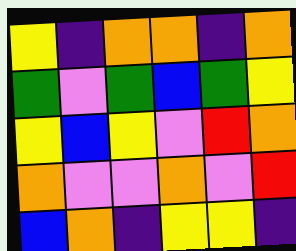[["yellow", "indigo", "orange", "orange", "indigo", "orange"], ["green", "violet", "green", "blue", "green", "yellow"], ["yellow", "blue", "yellow", "violet", "red", "orange"], ["orange", "violet", "violet", "orange", "violet", "red"], ["blue", "orange", "indigo", "yellow", "yellow", "indigo"]]